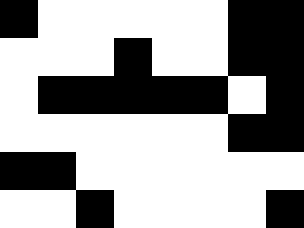[["black", "white", "white", "white", "white", "white", "black", "black"], ["white", "white", "white", "black", "white", "white", "black", "black"], ["white", "black", "black", "black", "black", "black", "white", "black"], ["white", "white", "white", "white", "white", "white", "black", "black"], ["black", "black", "white", "white", "white", "white", "white", "white"], ["white", "white", "black", "white", "white", "white", "white", "black"]]